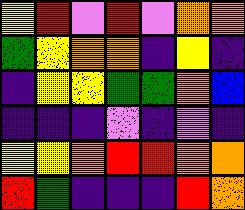[["yellow", "red", "violet", "red", "violet", "orange", "orange"], ["green", "yellow", "orange", "orange", "indigo", "yellow", "indigo"], ["indigo", "yellow", "yellow", "green", "green", "orange", "blue"], ["indigo", "indigo", "indigo", "violet", "indigo", "violet", "indigo"], ["yellow", "yellow", "orange", "red", "red", "orange", "orange"], ["red", "green", "indigo", "indigo", "indigo", "red", "orange"]]